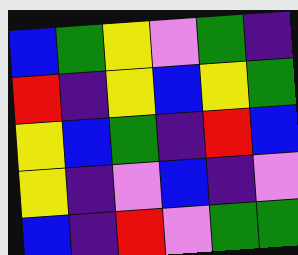[["blue", "green", "yellow", "violet", "green", "indigo"], ["red", "indigo", "yellow", "blue", "yellow", "green"], ["yellow", "blue", "green", "indigo", "red", "blue"], ["yellow", "indigo", "violet", "blue", "indigo", "violet"], ["blue", "indigo", "red", "violet", "green", "green"]]